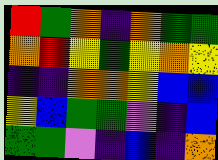[["red", "green", "orange", "indigo", "orange", "green", "green"], ["orange", "red", "yellow", "green", "yellow", "orange", "yellow"], ["indigo", "indigo", "orange", "orange", "yellow", "blue", "blue"], ["yellow", "blue", "green", "green", "violet", "indigo", "blue"], ["green", "green", "violet", "indigo", "blue", "indigo", "orange"]]